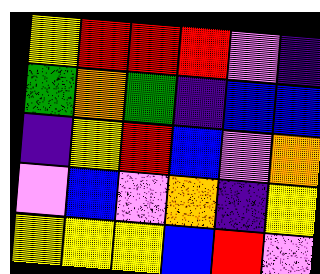[["yellow", "red", "red", "red", "violet", "indigo"], ["green", "orange", "green", "indigo", "blue", "blue"], ["indigo", "yellow", "red", "blue", "violet", "orange"], ["violet", "blue", "violet", "orange", "indigo", "yellow"], ["yellow", "yellow", "yellow", "blue", "red", "violet"]]